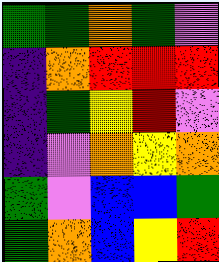[["green", "green", "orange", "green", "violet"], ["indigo", "orange", "red", "red", "red"], ["indigo", "green", "yellow", "red", "violet"], ["indigo", "violet", "orange", "yellow", "orange"], ["green", "violet", "blue", "blue", "green"], ["green", "orange", "blue", "yellow", "red"]]